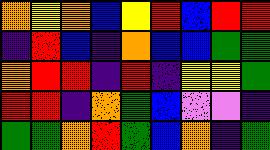[["orange", "yellow", "orange", "blue", "yellow", "red", "blue", "red", "red"], ["indigo", "red", "blue", "indigo", "orange", "blue", "blue", "green", "green"], ["orange", "red", "red", "indigo", "red", "indigo", "yellow", "yellow", "green"], ["red", "red", "indigo", "orange", "green", "blue", "violet", "violet", "indigo"], ["green", "green", "orange", "red", "green", "blue", "orange", "indigo", "green"]]